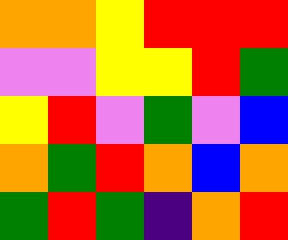[["orange", "orange", "yellow", "red", "red", "red"], ["violet", "violet", "yellow", "yellow", "red", "green"], ["yellow", "red", "violet", "green", "violet", "blue"], ["orange", "green", "red", "orange", "blue", "orange"], ["green", "red", "green", "indigo", "orange", "red"]]